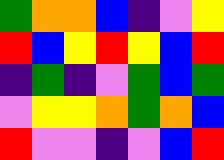[["green", "orange", "orange", "blue", "indigo", "violet", "yellow"], ["red", "blue", "yellow", "red", "yellow", "blue", "red"], ["indigo", "green", "indigo", "violet", "green", "blue", "green"], ["violet", "yellow", "yellow", "orange", "green", "orange", "blue"], ["red", "violet", "violet", "indigo", "violet", "blue", "red"]]